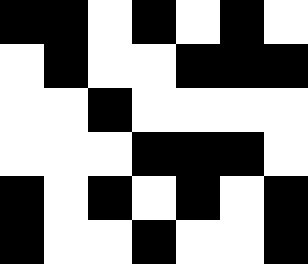[["black", "black", "white", "black", "white", "black", "white"], ["white", "black", "white", "white", "black", "black", "black"], ["white", "white", "black", "white", "white", "white", "white"], ["white", "white", "white", "black", "black", "black", "white"], ["black", "white", "black", "white", "black", "white", "black"], ["black", "white", "white", "black", "white", "white", "black"]]